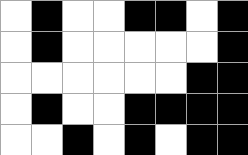[["white", "black", "white", "white", "black", "black", "white", "black"], ["white", "black", "white", "white", "white", "white", "white", "black"], ["white", "white", "white", "white", "white", "white", "black", "black"], ["white", "black", "white", "white", "black", "black", "black", "black"], ["white", "white", "black", "white", "black", "white", "black", "black"]]